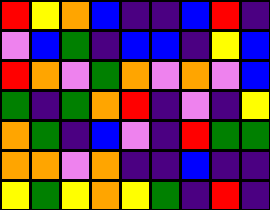[["red", "yellow", "orange", "blue", "indigo", "indigo", "blue", "red", "indigo"], ["violet", "blue", "green", "indigo", "blue", "blue", "indigo", "yellow", "blue"], ["red", "orange", "violet", "green", "orange", "violet", "orange", "violet", "blue"], ["green", "indigo", "green", "orange", "red", "indigo", "violet", "indigo", "yellow"], ["orange", "green", "indigo", "blue", "violet", "indigo", "red", "green", "green"], ["orange", "orange", "violet", "orange", "indigo", "indigo", "blue", "indigo", "indigo"], ["yellow", "green", "yellow", "orange", "yellow", "green", "indigo", "red", "indigo"]]